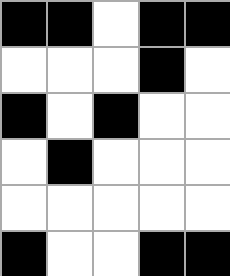[["black", "black", "white", "black", "black"], ["white", "white", "white", "black", "white"], ["black", "white", "black", "white", "white"], ["white", "black", "white", "white", "white"], ["white", "white", "white", "white", "white"], ["black", "white", "white", "black", "black"]]